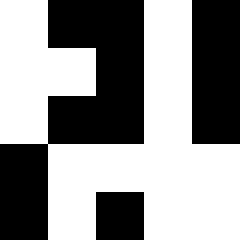[["white", "black", "black", "white", "black"], ["white", "white", "black", "white", "black"], ["white", "black", "black", "white", "black"], ["black", "white", "white", "white", "white"], ["black", "white", "black", "white", "white"]]